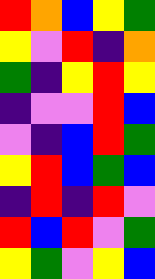[["red", "orange", "blue", "yellow", "green"], ["yellow", "violet", "red", "indigo", "orange"], ["green", "indigo", "yellow", "red", "yellow"], ["indigo", "violet", "violet", "red", "blue"], ["violet", "indigo", "blue", "red", "green"], ["yellow", "red", "blue", "green", "blue"], ["indigo", "red", "indigo", "red", "violet"], ["red", "blue", "red", "violet", "green"], ["yellow", "green", "violet", "yellow", "blue"]]